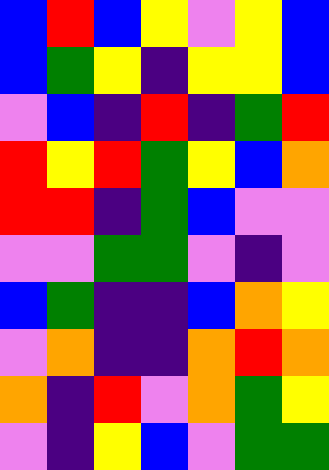[["blue", "red", "blue", "yellow", "violet", "yellow", "blue"], ["blue", "green", "yellow", "indigo", "yellow", "yellow", "blue"], ["violet", "blue", "indigo", "red", "indigo", "green", "red"], ["red", "yellow", "red", "green", "yellow", "blue", "orange"], ["red", "red", "indigo", "green", "blue", "violet", "violet"], ["violet", "violet", "green", "green", "violet", "indigo", "violet"], ["blue", "green", "indigo", "indigo", "blue", "orange", "yellow"], ["violet", "orange", "indigo", "indigo", "orange", "red", "orange"], ["orange", "indigo", "red", "violet", "orange", "green", "yellow"], ["violet", "indigo", "yellow", "blue", "violet", "green", "green"]]